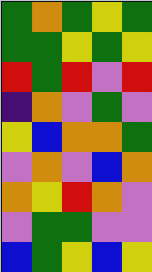[["green", "orange", "green", "yellow", "green"], ["green", "green", "yellow", "green", "yellow"], ["red", "green", "red", "violet", "red"], ["indigo", "orange", "violet", "green", "violet"], ["yellow", "blue", "orange", "orange", "green"], ["violet", "orange", "violet", "blue", "orange"], ["orange", "yellow", "red", "orange", "violet"], ["violet", "green", "green", "violet", "violet"], ["blue", "green", "yellow", "blue", "yellow"]]